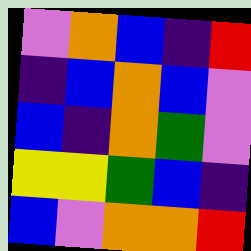[["violet", "orange", "blue", "indigo", "red"], ["indigo", "blue", "orange", "blue", "violet"], ["blue", "indigo", "orange", "green", "violet"], ["yellow", "yellow", "green", "blue", "indigo"], ["blue", "violet", "orange", "orange", "red"]]